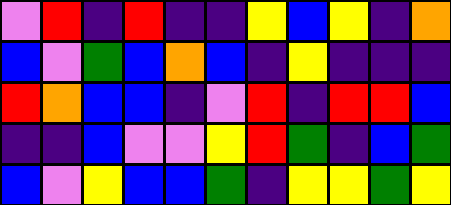[["violet", "red", "indigo", "red", "indigo", "indigo", "yellow", "blue", "yellow", "indigo", "orange"], ["blue", "violet", "green", "blue", "orange", "blue", "indigo", "yellow", "indigo", "indigo", "indigo"], ["red", "orange", "blue", "blue", "indigo", "violet", "red", "indigo", "red", "red", "blue"], ["indigo", "indigo", "blue", "violet", "violet", "yellow", "red", "green", "indigo", "blue", "green"], ["blue", "violet", "yellow", "blue", "blue", "green", "indigo", "yellow", "yellow", "green", "yellow"]]